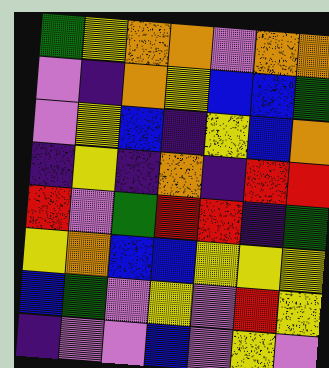[["green", "yellow", "orange", "orange", "violet", "orange", "orange"], ["violet", "indigo", "orange", "yellow", "blue", "blue", "green"], ["violet", "yellow", "blue", "indigo", "yellow", "blue", "orange"], ["indigo", "yellow", "indigo", "orange", "indigo", "red", "red"], ["red", "violet", "green", "red", "red", "indigo", "green"], ["yellow", "orange", "blue", "blue", "yellow", "yellow", "yellow"], ["blue", "green", "violet", "yellow", "violet", "red", "yellow"], ["indigo", "violet", "violet", "blue", "violet", "yellow", "violet"]]